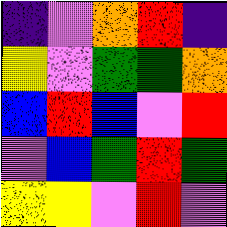[["indigo", "violet", "orange", "red", "indigo"], ["yellow", "violet", "green", "green", "orange"], ["blue", "red", "blue", "violet", "red"], ["violet", "blue", "green", "red", "green"], ["yellow", "yellow", "violet", "red", "violet"]]